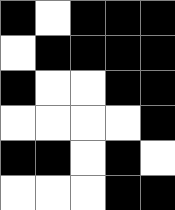[["black", "white", "black", "black", "black"], ["white", "black", "black", "black", "black"], ["black", "white", "white", "black", "black"], ["white", "white", "white", "white", "black"], ["black", "black", "white", "black", "white"], ["white", "white", "white", "black", "black"]]